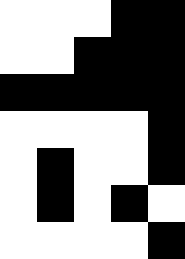[["white", "white", "white", "black", "black"], ["white", "white", "black", "black", "black"], ["black", "black", "black", "black", "black"], ["white", "white", "white", "white", "black"], ["white", "black", "white", "white", "black"], ["white", "black", "white", "black", "white"], ["white", "white", "white", "white", "black"]]